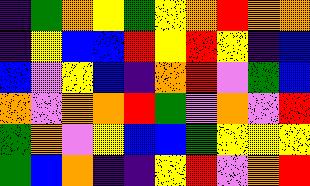[["indigo", "green", "orange", "yellow", "green", "yellow", "orange", "red", "orange", "orange"], ["indigo", "yellow", "blue", "blue", "red", "yellow", "red", "yellow", "indigo", "blue"], ["blue", "violet", "yellow", "blue", "indigo", "orange", "red", "violet", "green", "blue"], ["orange", "violet", "orange", "orange", "red", "green", "violet", "orange", "violet", "red"], ["green", "orange", "violet", "yellow", "blue", "blue", "green", "yellow", "yellow", "yellow"], ["green", "blue", "orange", "indigo", "indigo", "yellow", "red", "violet", "orange", "red"]]